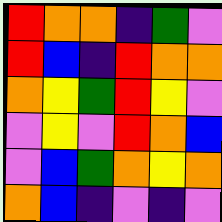[["red", "orange", "orange", "indigo", "green", "violet"], ["red", "blue", "indigo", "red", "orange", "orange"], ["orange", "yellow", "green", "red", "yellow", "violet"], ["violet", "yellow", "violet", "red", "orange", "blue"], ["violet", "blue", "green", "orange", "yellow", "orange"], ["orange", "blue", "indigo", "violet", "indigo", "violet"]]